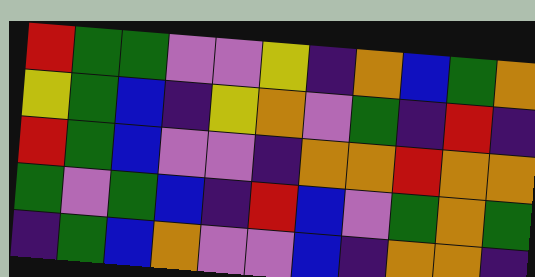[["red", "green", "green", "violet", "violet", "yellow", "indigo", "orange", "blue", "green", "orange"], ["yellow", "green", "blue", "indigo", "yellow", "orange", "violet", "green", "indigo", "red", "indigo"], ["red", "green", "blue", "violet", "violet", "indigo", "orange", "orange", "red", "orange", "orange"], ["green", "violet", "green", "blue", "indigo", "red", "blue", "violet", "green", "orange", "green"], ["indigo", "green", "blue", "orange", "violet", "violet", "blue", "indigo", "orange", "orange", "indigo"]]